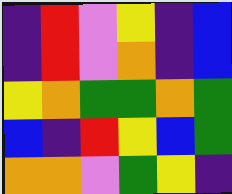[["indigo", "red", "violet", "yellow", "indigo", "blue"], ["indigo", "red", "violet", "orange", "indigo", "blue"], ["yellow", "orange", "green", "green", "orange", "green"], ["blue", "indigo", "red", "yellow", "blue", "green"], ["orange", "orange", "violet", "green", "yellow", "indigo"]]